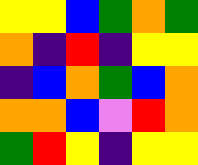[["yellow", "yellow", "blue", "green", "orange", "green"], ["orange", "indigo", "red", "indigo", "yellow", "yellow"], ["indigo", "blue", "orange", "green", "blue", "orange"], ["orange", "orange", "blue", "violet", "red", "orange"], ["green", "red", "yellow", "indigo", "yellow", "yellow"]]